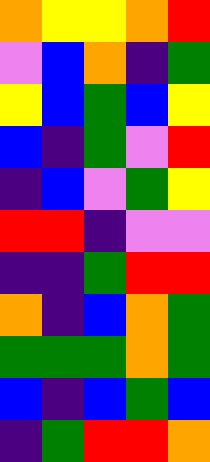[["orange", "yellow", "yellow", "orange", "red"], ["violet", "blue", "orange", "indigo", "green"], ["yellow", "blue", "green", "blue", "yellow"], ["blue", "indigo", "green", "violet", "red"], ["indigo", "blue", "violet", "green", "yellow"], ["red", "red", "indigo", "violet", "violet"], ["indigo", "indigo", "green", "red", "red"], ["orange", "indigo", "blue", "orange", "green"], ["green", "green", "green", "orange", "green"], ["blue", "indigo", "blue", "green", "blue"], ["indigo", "green", "red", "red", "orange"]]